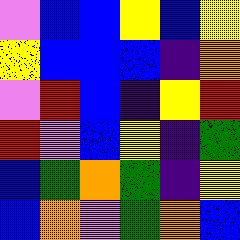[["violet", "blue", "blue", "yellow", "blue", "yellow"], ["yellow", "blue", "blue", "blue", "indigo", "orange"], ["violet", "red", "blue", "indigo", "yellow", "red"], ["red", "violet", "blue", "yellow", "indigo", "green"], ["blue", "green", "orange", "green", "indigo", "yellow"], ["blue", "orange", "violet", "green", "orange", "blue"]]